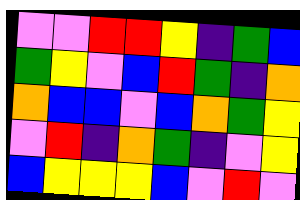[["violet", "violet", "red", "red", "yellow", "indigo", "green", "blue"], ["green", "yellow", "violet", "blue", "red", "green", "indigo", "orange"], ["orange", "blue", "blue", "violet", "blue", "orange", "green", "yellow"], ["violet", "red", "indigo", "orange", "green", "indigo", "violet", "yellow"], ["blue", "yellow", "yellow", "yellow", "blue", "violet", "red", "violet"]]